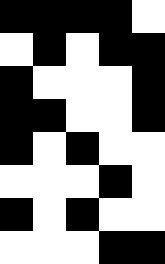[["black", "black", "black", "black", "white"], ["white", "black", "white", "black", "black"], ["black", "white", "white", "white", "black"], ["black", "black", "white", "white", "black"], ["black", "white", "black", "white", "white"], ["white", "white", "white", "black", "white"], ["black", "white", "black", "white", "white"], ["white", "white", "white", "black", "black"]]